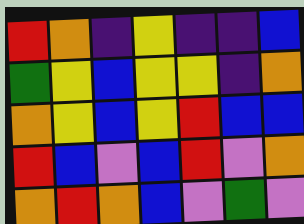[["red", "orange", "indigo", "yellow", "indigo", "indigo", "blue"], ["green", "yellow", "blue", "yellow", "yellow", "indigo", "orange"], ["orange", "yellow", "blue", "yellow", "red", "blue", "blue"], ["red", "blue", "violet", "blue", "red", "violet", "orange"], ["orange", "red", "orange", "blue", "violet", "green", "violet"]]